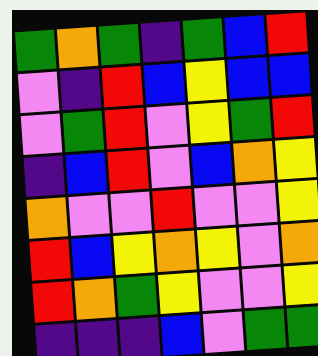[["green", "orange", "green", "indigo", "green", "blue", "red"], ["violet", "indigo", "red", "blue", "yellow", "blue", "blue"], ["violet", "green", "red", "violet", "yellow", "green", "red"], ["indigo", "blue", "red", "violet", "blue", "orange", "yellow"], ["orange", "violet", "violet", "red", "violet", "violet", "yellow"], ["red", "blue", "yellow", "orange", "yellow", "violet", "orange"], ["red", "orange", "green", "yellow", "violet", "violet", "yellow"], ["indigo", "indigo", "indigo", "blue", "violet", "green", "green"]]